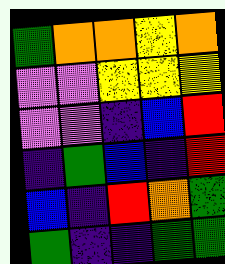[["green", "orange", "orange", "yellow", "orange"], ["violet", "violet", "yellow", "yellow", "yellow"], ["violet", "violet", "indigo", "blue", "red"], ["indigo", "green", "blue", "indigo", "red"], ["blue", "indigo", "red", "orange", "green"], ["green", "indigo", "indigo", "green", "green"]]